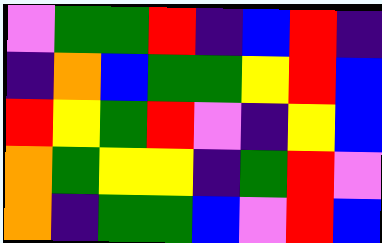[["violet", "green", "green", "red", "indigo", "blue", "red", "indigo"], ["indigo", "orange", "blue", "green", "green", "yellow", "red", "blue"], ["red", "yellow", "green", "red", "violet", "indigo", "yellow", "blue"], ["orange", "green", "yellow", "yellow", "indigo", "green", "red", "violet"], ["orange", "indigo", "green", "green", "blue", "violet", "red", "blue"]]